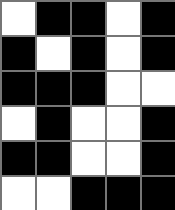[["white", "black", "black", "white", "black"], ["black", "white", "black", "white", "black"], ["black", "black", "black", "white", "white"], ["white", "black", "white", "white", "black"], ["black", "black", "white", "white", "black"], ["white", "white", "black", "black", "black"]]